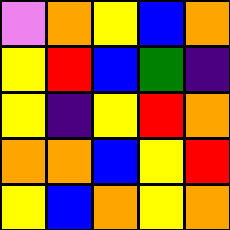[["violet", "orange", "yellow", "blue", "orange"], ["yellow", "red", "blue", "green", "indigo"], ["yellow", "indigo", "yellow", "red", "orange"], ["orange", "orange", "blue", "yellow", "red"], ["yellow", "blue", "orange", "yellow", "orange"]]